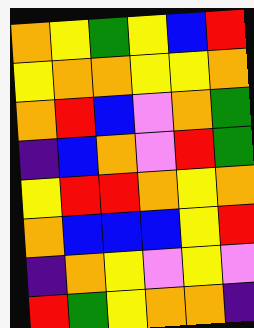[["orange", "yellow", "green", "yellow", "blue", "red"], ["yellow", "orange", "orange", "yellow", "yellow", "orange"], ["orange", "red", "blue", "violet", "orange", "green"], ["indigo", "blue", "orange", "violet", "red", "green"], ["yellow", "red", "red", "orange", "yellow", "orange"], ["orange", "blue", "blue", "blue", "yellow", "red"], ["indigo", "orange", "yellow", "violet", "yellow", "violet"], ["red", "green", "yellow", "orange", "orange", "indigo"]]